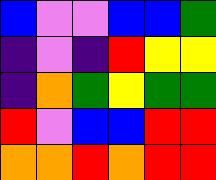[["blue", "violet", "violet", "blue", "blue", "green"], ["indigo", "violet", "indigo", "red", "yellow", "yellow"], ["indigo", "orange", "green", "yellow", "green", "green"], ["red", "violet", "blue", "blue", "red", "red"], ["orange", "orange", "red", "orange", "red", "red"]]